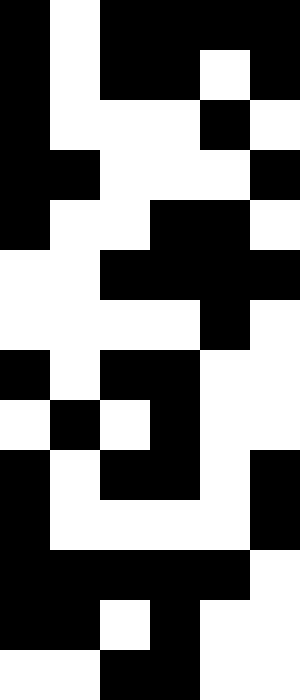[["black", "white", "black", "black", "black", "black"], ["black", "white", "black", "black", "white", "black"], ["black", "white", "white", "white", "black", "white"], ["black", "black", "white", "white", "white", "black"], ["black", "white", "white", "black", "black", "white"], ["white", "white", "black", "black", "black", "black"], ["white", "white", "white", "white", "black", "white"], ["black", "white", "black", "black", "white", "white"], ["white", "black", "white", "black", "white", "white"], ["black", "white", "black", "black", "white", "black"], ["black", "white", "white", "white", "white", "black"], ["black", "black", "black", "black", "black", "white"], ["black", "black", "white", "black", "white", "white"], ["white", "white", "black", "black", "white", "white"]]